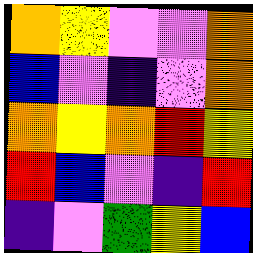[["orange", "yellow", "violet", "violet", "orange"], ["blue", "violet", "indigo", "violet", "orange"], ["orange", "yellow", "orange", "red", "yellow"], ["red", "blue", "violet", "indigo", "red"], ["indigo", "violet", "green", "yellow", "blue"]]